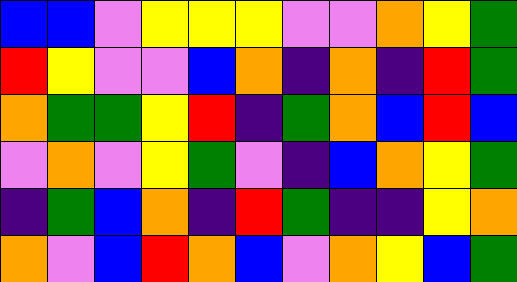[["blue", "blue", "violet", "yellow", "yellow", "yellow", "violet", "violet", "orange", "yellow", "green"], ["red", "yellow", "violet", "violet", "blue", "orange", "indigo", "orange", "indigo", "red", "green"], ["orange", "green", "green", "yellow", "red", "indigo", "green", "orange", "blue", "red", "blue"], ["violet", "orange", "violet", "yellow", "green", "violet", "indigo", "blue", "orange", "yellow", "green"], ["indigo", "green", "blue", "orange", "indigo", "red", "green", "indigo", "indigo", "yellow", "orange"], ["orange", "violet", "blue", "red", "orange", "blue", "violet", "orange", "yellow", "blue", "green"]]